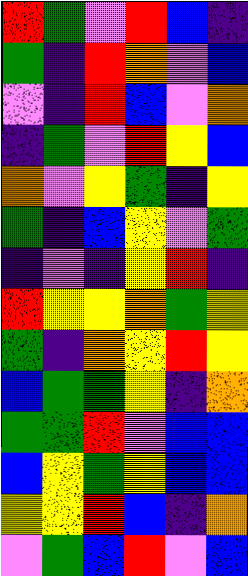[["red", "green", "violet", "red", "blue", "indigo"], ["green", "indigo", "red", "orange", "violet", "blue"], ["violet", "indigo", "red", "blue", "violet", "orange"], ["indigo", "green", "violet", "red", "yellow", "blue"], ["orange", "violet", "yellow", "green", "indigo", "yellow"], ["green", "indigo", "blue", "yellow", "violet", "green"], ["indigo", "violet", "indigo", "yellow", "red", "indigo"], ["red", "yellow", "yellow", "orange", "green", "yellow"], ["green", "indigo", "orange", "yellow", "red", "yellow"], ["blue", "green", "green", "yellow", "indigo", "orange"], ["green", "green", "red", "violet", "blue", "blue"], ["blue", "yellow", "green", "yellow", "blue", "blue"], ["yellow", "yellow", "red", "blue", "indigo", "orange"], ["violet", "green", "blue", "red", "violet", "blue"]]